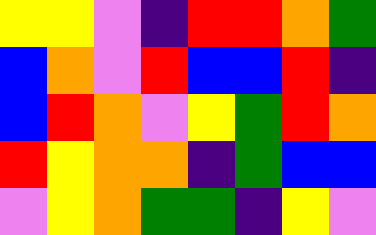[["yellow", "yellow", "violet", "indigo", "red", "red", "orange", "green"], ["blue", "orange", "violet", "red", "blue", "blue", "red", "indigo"], ["blue", "red", "orange", "violet", "yellow", "green", "red", "orange"], ["red", "yellow", "orange", "orange", "indigo", "green", "blue", "blue"], ["violet", "yellow", "orange", "green", "green", "indigo", "yellow", "violet"]]